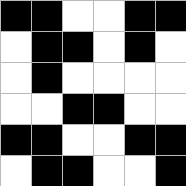[["black", "black", "white", "white", "black", "black"], ["white", "black", "black", "white", "black", "white"], ["white", "black", "white", "white", "white", "white"], ["white", "white", "black", "black", "white", "white"], ["black", "black", "white", "white", "black", "black"], ["white", "black", "black", "white", "white", "black"]]